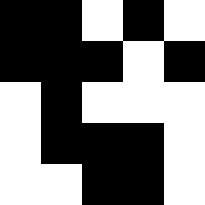[["black", "black", "white", "black", "white"], ["black", "black", "black", "white", "black"], ["white", "black", "white", "white", "white"], ["white", "black", "black", "black", "white"], ["white", "white", "black", "black", "white"]]